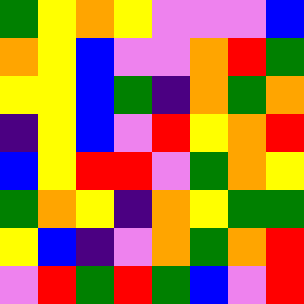[["green", "yellow", "orange", "yellow", "violet", "violet", "violet", "blue"], ["orange", "yellow", "blue", "violet", "violet", "orange", "red", "green"], ["yellow", "yellow", "blue", "green", "indigo", "orange", "green", "orange"], ["indigo", "yellow", "blue", "violet", "red", "yellow", "orange", "red"], ["blue", "yellow", "red", "red", "violet", "green", "orange", "yellow"], ["green", "orange", "yellow", "indigo", "orange", "yellow", "green", "green"], ["yellow", "blue", "indigo", "violet", "orange", "green", "orange", "red"], ["violet", "red", "green", "red", "green", "blue", "violet", "red"]]